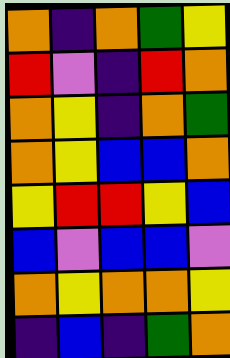[["orange", "indigo", "orange", "green", "yellow"], ["red", "violet", "indigo", "red", "orange"], ["orange", "yellow", "indigo", "orange", "green"], ["orange", "yellow", "blue", "blue", "orange"], ["yellow", "red", "red", "yellow", "blue"], ["blue", "violet", "blue", "blue", "violet"], ["orange", "yellow", "orange", "orange", "yellow"], ["indigo", "blue", "indigo", "green", "orange"]]